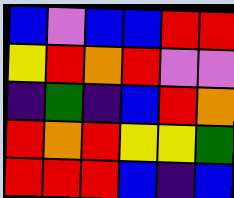[["blue", "violet", "blue", "blue", "red", "red"], ["yellow", "red", "orange", "red", "violet", "violet"], ["indigo", "green", "indigo", "blue", "red", "orange"], ["red", "orange", "red", "yellow", "yellow", "green"], ["red", "red", "red", "blue", "indigo", "blue"]]